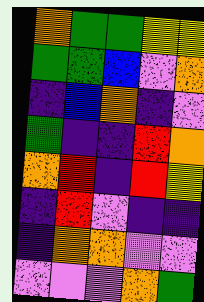[["orange", "green", "green", "yellow", "yellow"], ["green", "green", "blue", "violet", "orange"], ["indigo", "blue", "orange", "indigo", "violet"], ["green", "indigo", "indigo", "red", "orange"], ["orange", "red", "indigo", "red", "yellow"], ["indigo", "red", "violet", "indigo", "indigo"], ["indigo", "orange", "orange", "violet", "violet"], ["violet", "violet", "violet", "orange", "green"]]